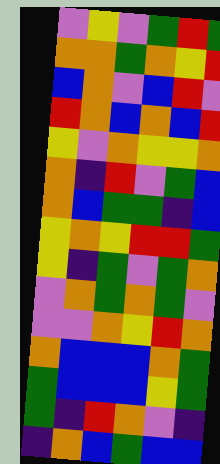[["violet", "yellow", "violet", "green", "red", "green"], ["orange", "orange", "green", "orange", "yellow", "red"], ["blue", "orange", "violet", "blue", "red", "violet"], ["red", "orange", "blue", "orange", "blue", "red"], ["yellow", "violet", "orange", "yellow", "yellow", "orange"], ["orange", "indigo", "red", "violet", "green", "blue"], ["orange", "blue", "green", "green", "indigo", "blue"], ["yellow", "orange", "yellow", "red", "red", "green"], ["yellow", "indigo", "green", "violet", "green", "orange"], ["violet", "orange", "green", "orange", "green", "violet"], ["violet", "violet", "orange", "yellow", "red", "orange"], ["orange", "blue", "blue", "blue", "orange", "green"], ["green", "blue", "blue", "blue", "yellow", "green"], ["green", "indigo", "red", "orange", "violet", "indigo"], ["indigo", "orange", "blue", "green", "blue", "blue"]]